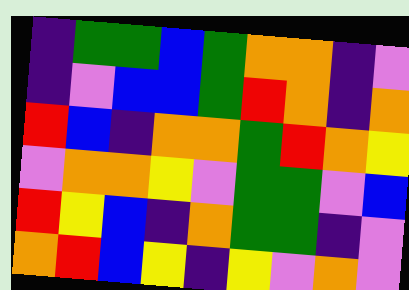[["indigo", "green", "green", "blue", "green", "orange", "orange", "indigo", "violet"], ["indigo", "violet", "blue", "blue", "green", "red", "orange", "indigo", "orange"], ["red", "blue", "indigo", "orange", "orange", "green", "red", "orange", "yellow"], ["violet", "orange", "orange", "yellow", "violet", "green", "green", "violet", "blue"], ["red", "yellow", "blue", "indigo", "orange", "green", "green", "indigo", "violet"], ["orange", "red", "blue", "yellow", "indigo", "yellow", "violet", "orange", "violet"]]